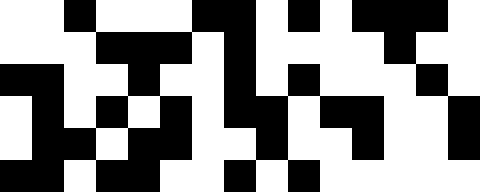[["white", "white", "black", "white", "white", "white", "black", "black", "white", "black", "white", "black", "black", "black", "white"], ["white", "white", "white", "black", "black", "black", "white", "black", "white", "white", "white", "white", "black", "white", "white"], ["black", "black", "white", "white", "black", "white", "white", "black", "white", "black", "white", "white", "white", "black", "white"], ["white", "black", "white", "black", "white", "black", "white", "black", "black", "white", "black", "black", "white", "white", "black"], ["white", "black", "black", "white", "black", "black", "white", "white", "black", "white", "white", "black", "white", "white", "black"], ["black", "black", "white", "black", "black", "white", "white", "black", "white", "black", "white", "white", "white", "white", "white"]]